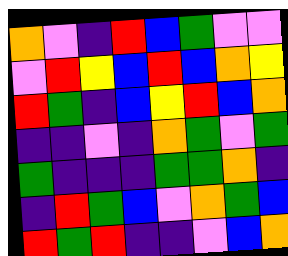[["orange", "violet", "indigo", "red", "blue", "green", "violet", "violet"], ["violet", "red", "yellow", "blue", "red", "blue", "orange", "yellow"], ["red", "green", "indigo", "blue", "yellow", "red", "blue", "orange"], ["indigo", "indigo", "violet", "indigo", "orange", "green", "violet", "green"], ["green", "indigo", "indigo", "indigo", "green", "green", "orange", "indigo"], ["indigo", "red", "green", "blue", "violet", "orange", "green", "blue"], ["red", "green", "red", "indigo", "indigo", "violet", "blue", "orange"]]